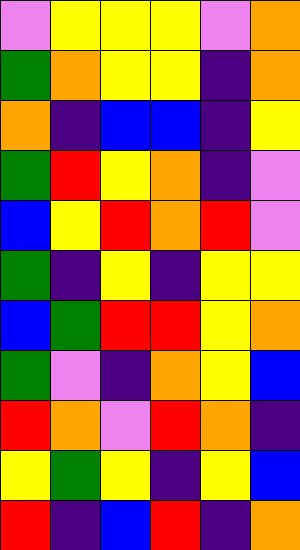[["violet", "yellow", "yellow", "yellow", "violet", "orange"], ["green", "orange", "yellow", "yellow", "indigo", "orange"], ["orange", "indigo", "blue", "blue", "indigo", "yellow"], ["green", "red", "yellow", "orange", "indigo", "violet"], ["blue", "yellow", "red", "orange", "red", "violet"], ["green", "indigo", "yellow", "indigo", "yellow", "yellow"], ["blue", "green", "red", "red", "yellow", "orange"], ["green", "violet", "indigo", "orange", "yellow", "blue"], ["red", "orange", "violet", "red", "orange", "indigo"], ["yellow", "green", "yellow", "indigo", "yellow", "blue"], ["red", "indigo", "blue", "red", "indigo", "orange"]]